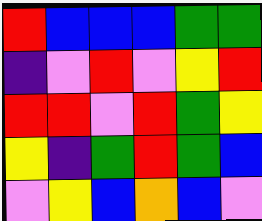[["red", "blue", "blue", "blue", "green", "green"], ["indigo", "violet", "red", "violet", "yellow", "red"], ["red", "red", "violet", "red", "green", "yellow"], ["yellow", "indigo", "green", "red", "green", "blue"], ["violet", "yellow", "blue", "orange", "blue", "violet"]]